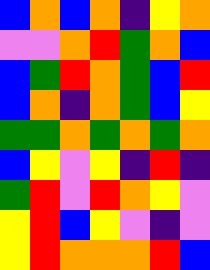[["blue", "orange", "blue", "orange", "indigo", "yellow", "orange"], ["violet", "violet", "orange", "red", "green", "orange", "blue"], ["blue", "green", "red", "orange", "green", "blue", "red"], ["blue", "orange", "indigo", "orange", "green", "blue", "yellow"], ["green", "green", "orange", "green", "orange", "green", "orange"], ["blue", "yellow", "violet", "yellow", "indigo", "red", "indigo"], ["green", "red", "violet", "red", "orange", "yellow", "violet"], ["yellow", "red", "blue", "yellow", "violet", "indigo", "violet"], ["yellow", "red", "orange", "orange", "orange", "red", "blue"]]